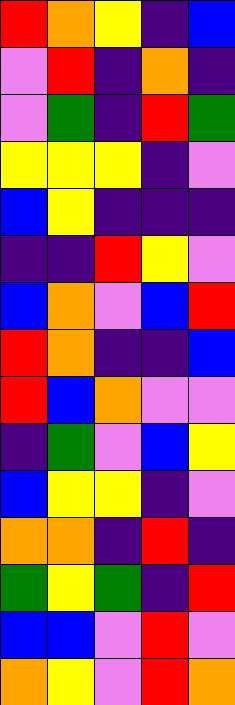[["red", "orange", "yellow", "indigo", "blue"], ["violet", "red", "indigo", "orange", "indigo"], ["violet", "green", "indigo", "red", "green"], ["yellow", "yellow", "yellow", "indigo", "violet"], ["blue", "yellow", "indigo", "indigo", "indigo"], ["indigo", "indigo", "red", "yellow", "violet"], ["blue", "orange", "violet", "blue", "red"], ["red", "orange", "indigo", "indigo", "blue"], ["red", "blue", "orange", "violet", "violet"], ["indigo", "green", "violet", "blue", "yellow"], ["blue", "yellow", "yellow", "indigo", "violet"], ["orange", "orange", "indigo", "red", "indigo"], ["green", "yellow", "green", "indigo", "red"], ["blue", "blue", "violet", "red", "violet"], ["orange", "yellow", "violet", "red", "orange"]]